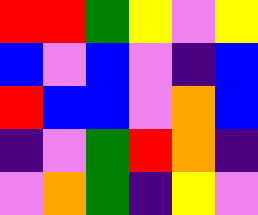[["red", "red", "green", "yellow", "violet", "yellow"], ["blue", "violet", "blue", "violet", "indigo", "blue"], ["red", "blue", "blue", "violet", "orange", "blue"], ["indigo", "violet", "green", "red", "orange", "indigo"], ["violet", "orange", "green", "indigo", "yellow", "violet"]]